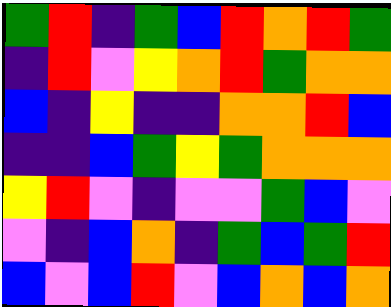[["green", "red", "indigo", "green", "blue", "red", "orange", "red", "green"], ["indigo", "red", "violet", "yellow", "orange", "red", "green", "orange", "orange"], ["blue", "indigo", "yellow", "indigo", "indigo", "orange", "orange", "red", "blue"], ["indigo", "indigo", "blue", "green", "yellow", "green", "orange", "orange", "orange"], ["yellow", "red", "violet", "indigo", "violet", "violet", "green", "blue", "violet"], ["violet", "indigo", "blue", "orange", "indigo", "green", "blue", "green", "red"], ["blue", "violet", "blue", "red", "violet", "blue", "orange", "blue", "orange"]]